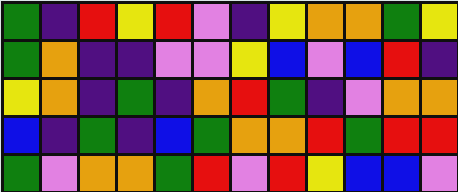[["green", "indigo", "red", "yellow", "red", "violet", "indigo", "yellow", "orange", "orange", "green", "yellow"], ["green", "orange", "indigo", "indigo", "violet", "violet", "yellow", "blue", "violet", "blue", "red", "indigo"], ["yellow", "orange", "indigo", "green", "indigo", "orange", "red", "green", "indigo", "violet", "orange", "orange"], ["blue", "indigo", "green", "indigo", "blue", "green", "orange", "orange", "red", "green", "red", "red"], ["green", "violet", "orange", "orange", "green", "red", "violet", "red", "yellow", "blue", "blue", "violet"]]